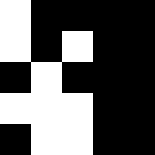[["white", "black", "black", "black", "black"], ["white", "black", "white", "black", "black"], ["black", "white", "black", "black", "black"], ["white", "white", "white", "black", "black"], ["black", "white", "white", "black", "black"]]